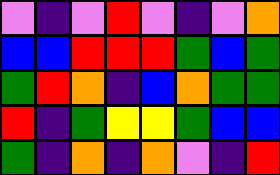[["violet", "indigo", "violet", "red", "violet", "indigo", "violet", "orange"], ["blue", "blue", "red", "red", "red", "green", "blue", "green"], ["green", "red", "orange", "indigo", "blue", "orange", "green", "green"], ["red", "indigo", "green", "yellow", "yellow", "green", "blue", "blue"], ["green", "indigo", "orange", "indigo", "orange", "violet", "indigo", "red"]]